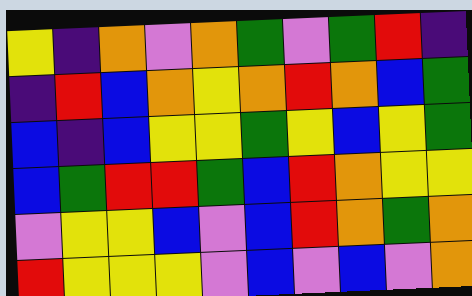[["yellow", "indigo", "orange", "violet", "orange", "green", "violet", "green", "red", "indigo"], ["indigo", "red", "blue", "orange", "yellow", "orange", "red", "orange", "blue", "green"], ["blue", "indigo", "blue", "yellow", "yellow", "green", "yellow", "blue", "yellow", "green"], ["blue", "green", "red", "red", "green", "blue", "red", "orange", "yellow", "yellow"], ["violet", "yellow", "yellow", "blue", "violet", "blue", "red", "orange", "green", "orange"], ["red", "yellow", "yellow", "yellow", "violet", "blue", "violet", "blue", "violet", "orange"]]